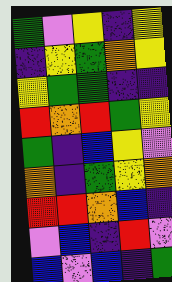[["green", "violet", "yellow", "indigo", "yellow"], ["indigo", "yellow", "green", "orange", "yellow"], ["yellow", "green", "green", "indigo", "indigo"], ["red", "orange", "red", "green", "yellow"], ["green", "indigo", "blue", "yellow", "violet"], ["orange", "indigo", "green", "yellow", "orange"], ["red", "red", "orange", "blue", "indigo"], ["violet", "blue", "indigo", "red", "violet"], ["blue", "violet", "blue", "indigo", "green"]]